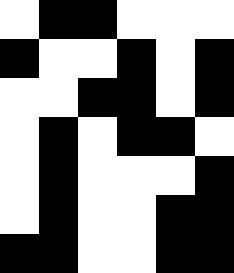[["white", "black", "black", "white", "white", "white"], ["black", "white", "white", "black", "white", "black"], ["white", "white", "black", "black", "white", "black"], ["white", "black", "white", "black", "black", "white"], ["white", "black", "white", "white", "white", "black"], ["white", "black", "white", "white", "black", "black"], ["black", "black", "white", "white", "black", "black"]]